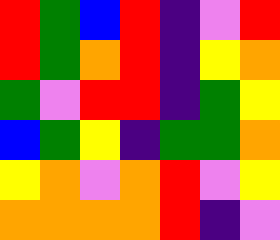[["red", "green", "blue", "red", "indigo", "violet", "red"], ["red", "green", "orange", "red", "indigo", "yellow", "orange"], ["green", "violet", "red", "red", "indigo", "green", "yellow"], ["blue", "green", "yellow", "indigo", "green", "green", "orange"], ["yellow", "orange", "violet", "orange", "red", "violet", "yellow"], ["orange", "orange", "orange", "orange", "red", "indigo", "violet"]]